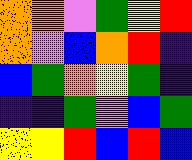[["orange", "orange", "violet", "green", "yellow", "red"], ["orange", "violet", "blue", "orange", "red", "indigo"], ["blue", "green", "orange", "yellow", "green", "indigo"], ["indigo", "indigo", "green", "violet", "blue", "green"], ["yellow", "yellow", "red", "blue", "red", "blue"]]